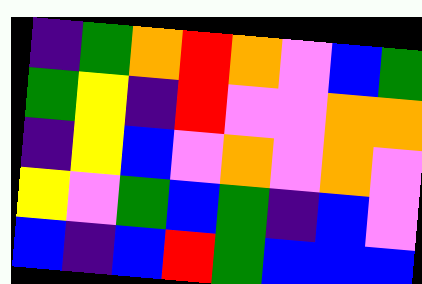[["indigo", "green", "orange", "red", "orange", "violet", "blue", "green"], ["green", "yellow", "indigo", "red", "violet", "violet", "orange", "orange"], ["indigo", "yellow", "blue", "violet", "orange", "violet", "orange", "violet"], ["yellow", "violet", "green", "blue", "green", "indigo", "blue", "violet"], ["blue", "indigo", "blue", "red", "green", "blue", "blue", "blue"]]